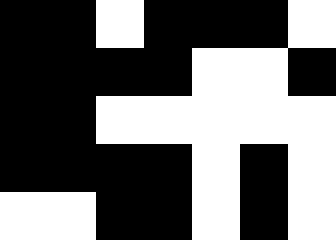[["black", "black", "white", "black", "black", "black", "white"], ["black", "black", "black", "black", "white", "white", "black"], ["black", "black", "white", "white", "white", "white", "white"], ["black", "black", "black", "black", "white", "black", "white"], ["white", "white", "black", "black", "white", "black", "white"]]